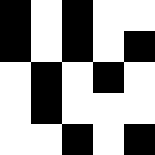[["black", "white", "black", "white", "white"], ["black", "white", "black", "white", "black"], ["white", "black", "white", "black", "white"], ["white", "black", "white", "white", "white"], ["white", "white", "black", "white", "black"]]